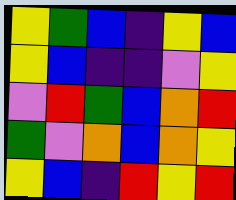[["yellow", "green", "blue", "indigo", "yellow", "blue"], ["yellow", "blue", "indigo", "indigo", "violet", "yellow"], ["violet", "red", "green", "blue", "orange", "red"], ["green", "violet", "orange", "blue", "orange", "yellow"], ["yellow", "blue", "indigo", "red", "yellow", "red"]]